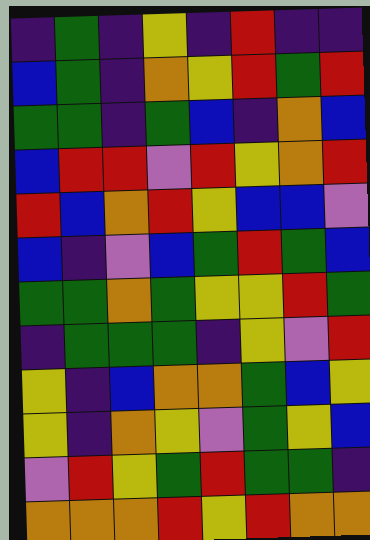[["indigo", "green", "indigo", "yellow", "indigo", "red", "indigo", "indigo"], ["blue", "green", "indigo", "orange", "yellow", "red", "green", "red"], ["green", "green", "indigo", "green", "blue", "indigo", "orange", "blue"], ["blue", "red", "red", "violet", "red", "yellow", "orange", "red"], ["red", "blue", "orange", "red", "yellow", "blue", "blue", "violet"], ["blue", "indigo", "violet", "blue", "green", "red", "green", "blue"], ["green", "green", "orange", "green", "yellow", "yellow", "red", "green"], ["indigo", "green", "green", "green", "indigo", "yellow", "violet", "red"], ["yellow", "indigo", "blue", "orange", "orange", "green", "blue", "yellow"], ["yellow", "indigo", "orange", "yellow", "violet", "green", "yellow", "blue"], ["violet", "red", "yellow", "green", "red", "green", "green", "indigo"], ["orange", "orange", "orange", "red", "yellow", "red", "orange", "orange"]]